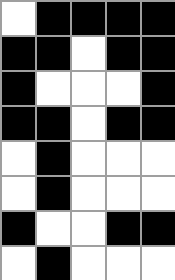[["white", "black", "black", "black", "black"], ["black", "black", "white", "black", "black"], ["black", "white", "white", "white", "black"], ["black", "black", "white", "black", "black"], ["white", "black", "white", "white", "white"], ["white", "black", "white", "white", "white"], ["black", "white", "white", "black", "black"], ["white", "black", "white", "white", "white"]]